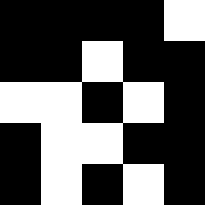[["black", "black", "black", "black", "white"], ["black", "black", "white", "black", "black"], ["white", "white", "black", "white", "black"], ["black", "white", "white", "black", "black"], ["black", "white", "black", "white", "black"]]